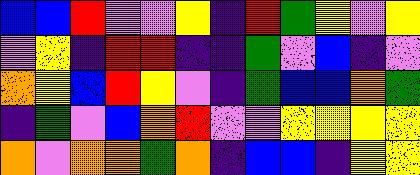[["blue", "blue", "red", "violet", "violet", "yellow", "indigo", "red", "green", "yellow", "violet", "yellow"], ["violet", "yellow", "indigo", "red", "red", "indigo", "indigo", "green", "violet", "blue", "indigo", "violet"], ["orange", "yellow", "blue", "red", "yellow", "violet", "indigo", "green", "blue", "blue", "orange", "green"], ["indigo", "green", "violet", "blue", "orange", "red", "violet", "violet", "yellow", "yellow", "yellow", "yellow"], ["orange", "violet", "orange", "orange", "green", "orange", "indigo", "blue", "blue", "indigo", "yellow", "yellow"]]